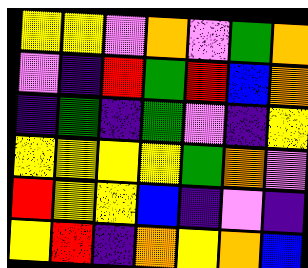[["yellow", "yellow", "violet", "orange", "violet", "green", "orange"], ["violet", "indigo", "red", "green", "red", "blue", "orange"], ["indigo", "green", "indigo", "green", "violet", "indigo", "yellow"], ["yellow", "yellow", "yellow", "yellow", "green", "orange", "violet"], ["red", "yellow", "yellow", "blue", "indigo", "violet", "indigo"], ["yellow", "red", "indigo", "orange", "yellow", "orange", "blue"]]